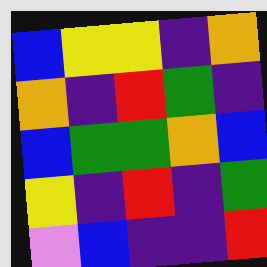[["blue", "yellow", "yellow", "indigo", "orange"], ["orange", "indigo", "red", "green", "indigo"], ["blue", "green", "green", "orange", "blue"], ["yellow", "indigo", "red", "indigo", "green"], ["violet", "blue", "indigo", "indigo", "red"]]